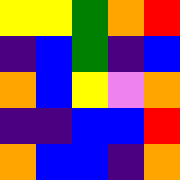[["yellow", "yellow", "green", "orange", "red"], ["indigo", "blue", "green", "indigo", "blue"], ["orange", "blue", "yellow", "violet", "orange"], ["indigo", "indigo", "blue", "blue", "red"], ["orange", "blue", "blue", "indigo", "orange"]]